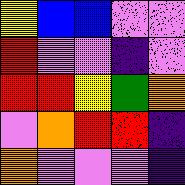[["yellow", "blue", "blue", "violet", "violet"], ["red", "violet", "violet", "indigo", "violet"], ["red", "red", "yellow", "green", "orange"], ["violet", "orange", "red", "red", "indigo"], ["orange", "violet", "violet", "violet", "indigo"]]